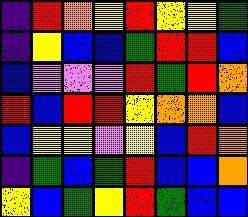[["indigo", "red", "orange", "yellow", "red", "yellow", "yellow", "green"], ["indigo", "yellow", "blue", "blue", "green", "red", "red", "blue"], ["blue", "violet", "violet", "violet", "red", "green", "red", "orange"], ["red", "blue", "red", "red", "yellow", "orange", "orange", "blue"], ["blue", "yellow", "yellow", "violet", "yellow", "blue", "red", "orange"], ["indigo", "green", "blue", "green", "red", "blue", "blue", "orange"], ["yellow", "blue", "green", "yellow", "red", "green", "blue", "blue"]]